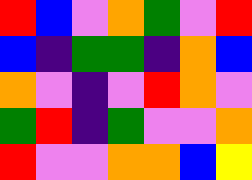[["red", "blue", "violet", "orange", "green", "violet", "red"], ["blue", "indigo", "green", "green", "indigo", "orange", "blue"], ["orange", "violet", "indigo", "violet", "red", "orange", "violet"], ["green", "red", "indigo", "green", "violet", "violet", "orange"], ["red", "violet", "violet", "orange", "orange", "blue", "yellow"]]